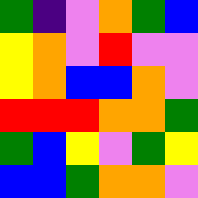[["green", "indigo", "violet", "orange", "green", "blue"], ["yellow", "orange", "violet", "red", "violet", "violet"], ["yellow", "orange", "blue", "blue", "orange", "violet"], ["red", "red", "red", "orange", "orange", "green"], ["green", "blue", "yellow", "violet", "green", "yellow"], ["blue", "blue", "green", "orange", "orange", "violet"]]